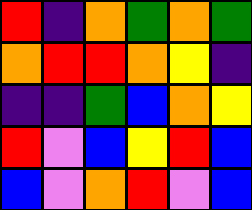[["red", "indigo", "orange", "green", "orange", "green"], ["orange", "red", "red", "orange", "yellow", "indigo"], ["indigo", "indigo", "green", "blue", "orange", "yellow"], ["red", "violet", "blue", "yellow", "red", "blue"], ["blue", "violet", "orange", "red", "violet", "blue"]]